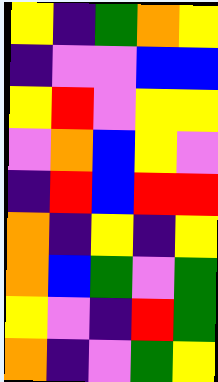[["yellow", "indigo", "green", "orange", "yellow"], ["indigo", "violet", "violet", "blue", "blue"], ["yellow", "red", "violet", "yellow", "yellow"], ["violet", "orange", "blue", "yellow", "violet"], ["indigo", "red", "blue", "red", "red"], ["orange", "indigo", "yellow", "indigo", "yellow"], ["orange", "blue", "green", "violet", "green"], ["yellow", "violet", "indigo", "red", "green"], ["orange", "indigo", "violet", "green", "yellow"]]